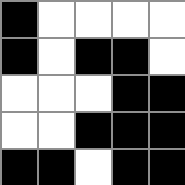[["black", "white", "white", "white", "white"], ["black", "white", "black", "black", "white"], ["white", "white", "white", "black", "black"], ["white", "white", "black", "black", "black"], ["black", "black", "white", "black", "black"]]